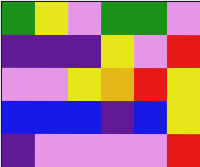[["green", "yellow", "violet", "green", "green", "violet"], ["indigo", "indigo", "indigo", "yellow", "violet", "red"], ["violet", "violet", "yellow", "orange", "red", "yellow"], ["blue", "blue", "blue", "indigo", "blue", "yellow"], ["indigo", "violet", "violet", "violet", "violet", "red"]]